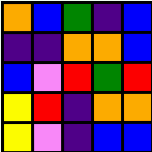[["orange", "blue", "green", "indigo", "blue"], ["indigo", "indigo", "orange", "orange", "blue"], ["blue", "violet", "red", "green", "red"], ["yellow", "red", "indigo", "orange", "orange"], ["yellow", "violet", "indigo", "blue", "blue"]]